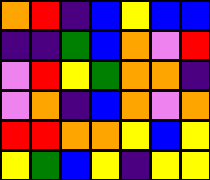[["orange", "red", "indigo", "blue", "yellow", "blue", "blue"], ["indigo", "indigo", "green", "blue", "orange", "violet", "red"], ["violet", "red", "yellow", "green", "orange", "orange", "indigo"], ["violet", "orange", "indigo", "blue", "orange", "violet", "orange"], ["red", "red", "orange", "orange", "yellow", "blue", "yellow"], ["yellow", "green", "blue", "yellow", "indigo", "yellow", "yellow"]]